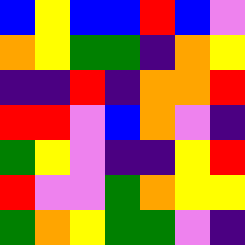[["blue", "yellow", "blue", "blue", "red", "blue", "violet"], ["orange", "yellow", "green", "green", "indigo", "orange", "yellow"], ["indigo", "indigo", "red", "indigo", "orange", "orange", "red"], ["red", "red", "violet", "blue", "orange", "violet", "indigo"], ["green", "yellow", "violet", "indigo", "indigo", "yellow", "red"], ["red", "violet", "violet", "green", "orange", "yellow", "yellow"], ["green", "orange", "yellow", "green", "green", "violet", "indigo"]]